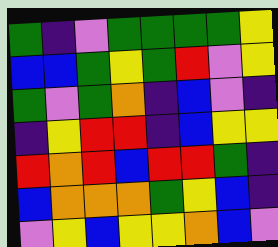[["green", "indigo", "violet", "green", "green", "green", "green", "yellow"], ["blue", "blue", "green", "yellow", "green", "red", "violet", "yellow"], ["green", "violet", "green", "orange", "indigo", "blue", "violet", "indigo"], ["indigo", "yellow", "red", "red", "indigo", "blue", "yellow", "yellow"], ["red", "orange", "red", "blue", "red", "red", "green", "indigo"], ["blue", "orange", "orange", "orange", "green", "yellow", "blue", "indigo"], ["violet", "yellow", "blue", "yellow", "yellow", "orange", "blue", "violet"]]